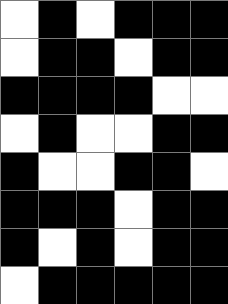[["white", "black", "white", "black", "black", "black"], ["white", "black", "black", "white", "black", "black"], ["black", "black", "black", "black", "white", "white"], ["white", "black", "white", "white", "black", "black"], ["black", "white", "white", "black", "black", "white"], ["black", "black", "black", "white", "black", "black"], ["black", "white", "black", "white", "black", "black"], ["white", "black", "black", "black", "black", "black"]]